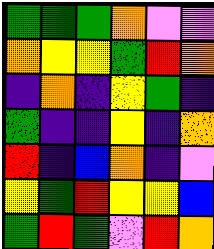[["green", "green", "green", "orange", "violet", "violet"], ["orange", "yellow", "yellow", "green", "red", "orange"], ["indigo", "orange", "indigo", "yellow", "green", "indigo"], ["green", "indigo", "indigo", "yellow", "indigo", "orange"], ["red", "indigo", "blue", "orange", "indigo", "violet"], ["yellow", "green", "red", "yellow", "yellow", "blue"], ["green", "red", "green", "violet", "red", "orange"]]